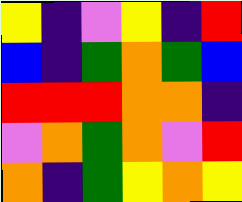[["yellow", "indigo", "violet", "yellow", "indigo", "red"], ["blue", "indigo", "green", "orange", "green", "blue"], ["red", "red", "red", "orange", "orange", "indigo"], ["violet", "orange", "green", "orange", "violet", "red"], ["orange", "indigo", "green", "yellow", "orange", "yellow"]]